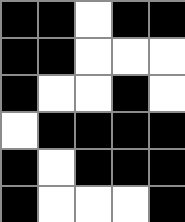[["black", "black", "white", "black", "black"], ["black", "black", "white", "white", "white"], ["black", "white", "white", "black", "white"], ["white", "black", "black", "black", "black"], ["black", "white", "black", "black", "black"], ["black", "white", "white", "white", "black"]]